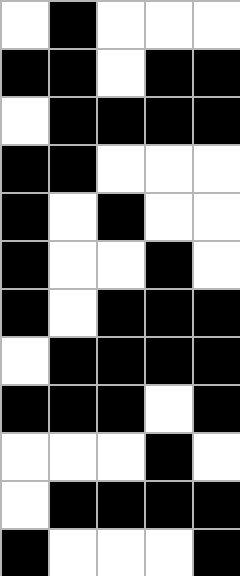[["white", "black", "white", "white", "white"], ["black", "black", "white", "black", "black"], ["white", "black", "black", "black", "black"], ["black", "black", "white", "white", "white"], ["black", "white", "black", "white", "white"], ["black", "white", "white", "black", "white"], ["black", "white", "black", "black", "black"], ["white", "black", "black", "black", "black"], ["black", "black", "black", "white", "black"], ["white", "white", "white", "black", "white"], ["white", "black", "black", "black", "black"], ["black", "white", "white", "white", "black"]]